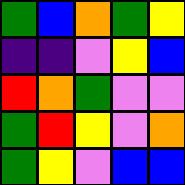[["green", "blue", "orange", "green", "yellow"], ["indigo", "indigo", "violet", "yellow", "blue"], ["red", "orange", "green", "violet", "violet"], ["green", "red", "yellow", "violet", "orange"], ["green", "yellow", "violet", "blue", "blue"]]